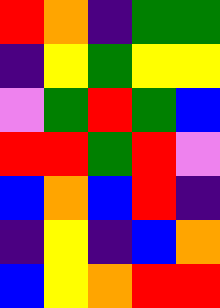[["red", "orange", "indigo", "green", "green"], ["indigo", "yellow", "green", "yellow", "yellow"], ["violet", "green", "red", "green", "blue"], ["red", "red", "green", "red", "violet"], ["blue", "orange", "blue", "red", "indigo"], ["indigo", "yellow", "indigo", "blue", "orange"], ["blue", "yellow", "orange", "red", "red"]]